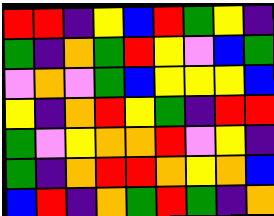[["red", "red", "indigo", "yellow", "blue", "red", "green", "yellow", "indigo"], ["green", "indigo", "orange", "green", "red", "yellow", "violet", "blue", "green"], ["violet", "orange", "violet", "green", "blue", "yellow", "yellow", "yellow", "blue"], ["yellow", "indigo", "orange", "red", "yellow", "green", "indigo", "red", "red"], ["green", "violet", "yellow", "orange", "orange", "red", "violet", "yellow", "indigo"], ["green", "indigo", "orange", "red", "red", "orange", "yellow", "orange", "blue"], ["blue", "red", "indigo", "orange", "green", "red", "green", "indigo", "orange"]]